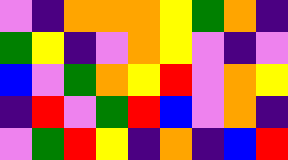[["violet", "indigo", "orange", "orange", "orange", "yellow", "green", "orange", "indigo"], ["green", "yellow", "indigo", "violet", "orange", "yellow", "violet", "indigo", "violet"], ["blue", "violet", "green", "orange", "yellow", "red", "violet", "orange", "yellow"], ["indigo", "red", "violet", "green", "red", "blue", "violet", "orange", "indigo"], ["violet", "green", "red", "yellow", "indigo", "orange", "indigo", "blue", "red"]]